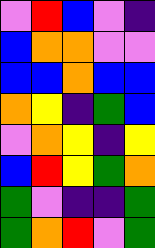[["violet", "red", "blue", "violet", "indigo"], ["blue", "orange", "orange", "violet", "violet"], ["blue", "blue", "orange", "blue", "blue"], ["orange", "yellow", "indigo", "green", "blue"], ["violet", "orange", "yellow", "indigo", "yellow"], ["blue", "red", "yellow", "green", "orange"], ["green", "violet", "indigo", "indigo", "green"], ["green", "orange", "red", "violet", "green"]]